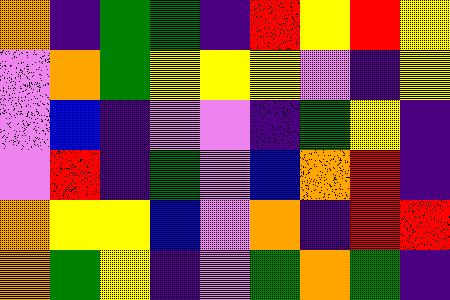[["orange", "indigo", "green", "green", "indigo", "red", "yellow", "red", "yellow"], ["violet", "orange", "green", "yellow", "yellow", "yellow", "violet", "indigo", "yellow"], ["violet", "blue", "indigo", "violet", "violet", "indigo", "green", "yellow", "indigo"], ["violet", "red", "indigo", "green", "violet", "blue", "orange", "red", "indigo"], ["orange", "yellow", "yellow", "blue", "violet", "orange", "indigo", "red", "red"], ["orange", "green", "yellow", "indigo", "violet", "green", "orange", "green", "indigo"]]